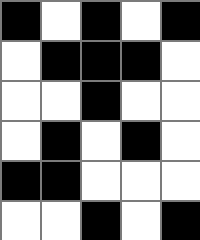[["black", "white", "black", "white", "black"], ["white", "black", "black", "black", "white"], ["white", "white", "black", "white", "white"], ["white", "black", "white", "black", "white"], ["black", "black", "white", "white", "white"], ["white", "white", "black", "white", "black"]]